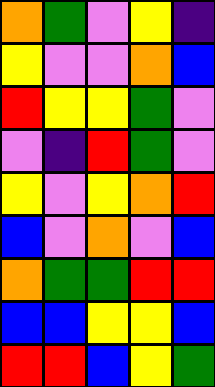[["orange", "green", "violet", "yellow", "indigo"], ["yellow", "violet", "violet", "orange", "blue"], ["red", "yellow", "yellow", "green", "violet"], ["violet", "indigo", "red", "green", "violet"], ["yellow", "violet", "yellow", "orange", "red"], ["blue", "violet", "orange", "violet", "blue"], ["orange", "green", "green", "red", "red"], ["blue", "blue", "yellow", "yellow", "blue"], ["red", "red", "blue", "yellow", "green"]]